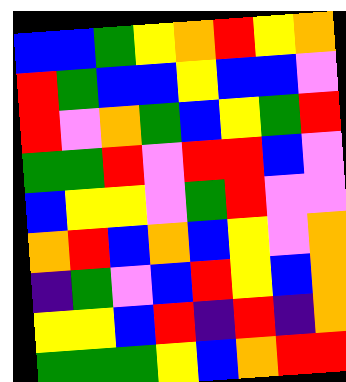[["blue", "blue", "green", "yellow", "orange", "red", "yellow", "orange"], ["red", "green", "blue", "blue", "yellow", "blue", "blue", "violet"], ["red", "violet", "orange", "green", "blue", "yellow", "green", "red"], ["green", "green", "red", "violet", "red", "red", "blue", "violet"], ["blue", "yellow", "yellow", "violet", "green", "red", "violet", "violet"], ["orange", "red", "blue", "orange", "blue", "yellow", "violet", "orange"], ["indigo", "green", "violet", "blue", "red", "yellow", "blue", "orange"], ["yellow", "yellow", "blue", "red", "indigo", "red", "indigo", "orange"], ["green", "green", "green", "yellow", "blue", "orange", "red", "red"]]